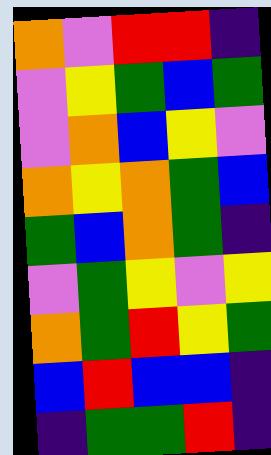[["orange", "violet", "red", "red", "indigo"], ["violet", "yellow", "green", "blue", "green"], ["violet", "orange", "blue", "yellow", "violet"], ["orange", "yellow", "orange", "green", "blue"], ["green", "blue", "orange", "green", "indigo"], ["violet", "green", "yellow", "violet", "yellow"], ["orange", "green", "red", "yellow", "green"], ["blue", "red", "blue", "blue", "indigo"], ["indigo", "green", "green", "red", "indigo"]]